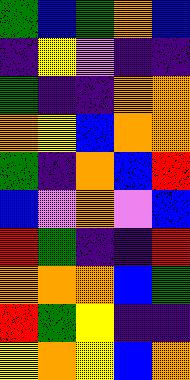[["green", "blue", "green", "orange", "blue"], ["indigo", "yellow", "violet", "indigo", "indigo"], ["green", "indigo", "indigo", "orange", "orange"], ["orange", "yellow", "blue", "orange", "orange"], ["green", "indigo", "orange", "blue", "red"], ["blue", "violet", "orange", "violet", "blue"], ["red", "green", "indigo", "indigo", "red"], ["orange", "orange", "orange", "blue", "green"], ["red", "green", "yellow", "indigo", "indigo"], ["yellow", "orange", "yellow", "blue", "orange"]]